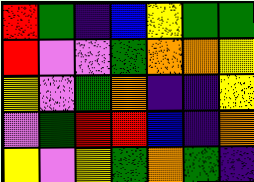[["red", "green", "indigo", "blue", "yellow", "green", "green"], ["red", "violet", "violet", "green", "orange", "orange", "yellow"], ["yellow", "violet", "green", "orange", "indigo", "indigo", "yellow"], ["violet", "green", "red", "red", "blue", "indigo", "orange"], ["yellow", "violet", "yellow", "green", "orange", "green", "indigo"]]